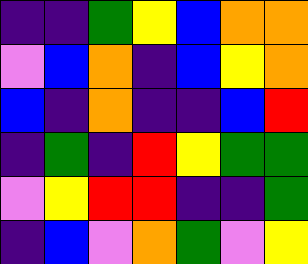[["indigo", "indigo", "green", "yellow", "blue", "orange", "orange"], ["violet", "blue", "orange", "indigo", "blue", "yellow", "orange"], ["blue", "indigo", "orange", "indigo", "indigo", "blue", "red"], ["indigo", "green", "indigo", "red", "yellow", "green", "green"], ["violet", "yellow", "red", "red", "indigo", "indigo", "green"], ["indigo", "blue", "violet", "orange", "green", "violet", "yellow"]]